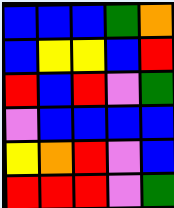[["blue", "blue", "blue", "green", "orange"], ["blue", "yellow", "yellow", "blue", "red"], ["red", "blue", "red", "violet", "green"], ["violet", "blue", "blue", "blue", "blue"], ["yellow", "orange", "red", "violet", "blue"], ["red", "red", "red", "violet", "green"]]